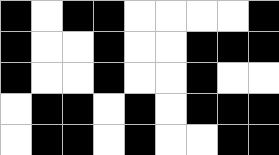[["black", "white", "black", "black", "white", "white", "white", "white", "black"], ["black", "white", "white", "black", "white", "white", "black", "black", "black"], ["black", "white", "white", "black", "white", "white", "black", "white", "white"], ["white", "black", "black", "white", "black", "white", "black", "black", "black"], ["white", "black", "black", "white", "black", "white", "white", "black", "black"]]